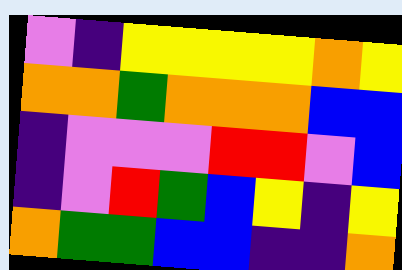[["violet", "indigo", "yellow", "yellow", "yellow", "yellow", "orange", "yellow"], ["orange", "orange", "green", "orange", "orange", "orange", "blue", "blue"], ["indigo", "violet", "violet", "violet", "red", "red", "violet", "blue"], ["indigo", "violet", "red", "green", "blue", "yellow", "indigo", "yellow"], ["orange", "green", "green", "blue", "blue", "indigo", "indigo", "orange"]]